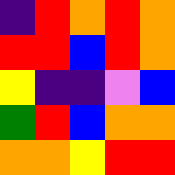[["indigo", "red", "orange", "red", "orange"], ["red", "red", "blue", "red", "orange"], ["yellow", "indigo", "indigo", "violet", "blue"], ["green", "red", "blue", "orange", "orange"], ["orange", "orange", "yellow", "red", "red"]]